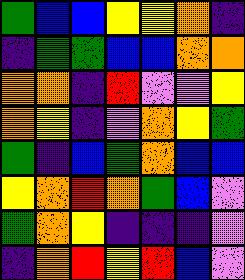[["green", "blue", "blue", "yellow", "yellow", "orange", "indigo"], ["indigo", "green", "green", "blue", "blue", "orange", "orange"], ["orange", "orange", "indigo", "red", "violet", "violet", "yellow"], ["orange", "yellow", "indigo", "violet", "orange", "yellow", "green"], ["green", "indigo", "blue", "green", "orange", "blue", "blue"], ["yellow", "orange", "red", "orange", "green", "blue", "violet"], ["green", "orange", "yellow", "indigo", "indigo", "indigo", "violet"], ["indigo", "orange", "red", "yellow", "red", "blue", "violet"]]